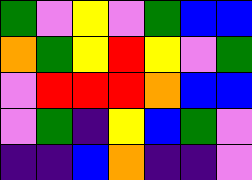[["green", "violet", "yellow", "violet", "green", "blue", "blue"], ["orange", "green", "yellow", "red", "yellow", "violet", "green"], ["violet", "red", "red", "red", "orange", "blue", "blue"], ["violet", "green", "indigo", "yellow", "blue", "green", "violet"], ["indigo", "indigo", "blue", "orange", "indigo", "indigo", "violet"]]